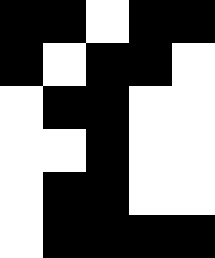[["black", "black", "white", "black", "black"], ["black", "white", "black", "black", "white"], ["white", "black", "black", "white", "white"], ["white", "white", "black", "white", "white"], ["white", "black", "black", "white", "white"], ["white", "black", "black", "black", "black"]]